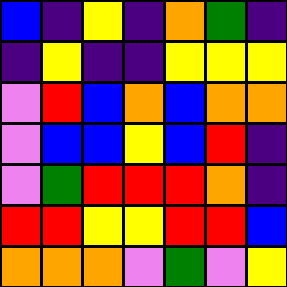[["blue", "indigo", "yellow", "indigo", "orange", "green", "indigo"], ["indigo", "yellow", "indigo", "indigo", "yellow", "yellow", "yellow"], ["violet", "red", "blue", "orange", "blue", "orange", "orange"], ["violet", "blue", "blue", "yellow", "blue", "red", "indigo"], ["violet", "green", "red", "red", "red", "orange", "indigo"], ["red", "red", "yellow", "yellow", "red", "red", "blue"], ["orange", "orange", "orange", "violet", "green", "violet", "yellow"]]